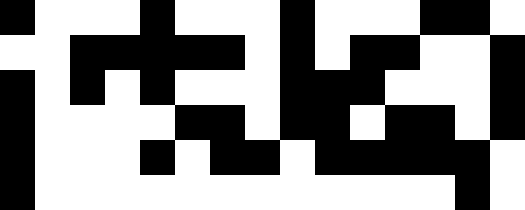[["black", "white", "white", "white", "black", "white", "white", "white", "black", "white", "white", "white", "black", "black", "white"], ["white", "white", "black", "black", "black", "black", "black", "white", "black", "white", "black", "black", "white", "white", "black"], ["black", "white", "black", "white", "black", "white", "white", "white", "black", "black", "black", "white", "white", "white", "black"], ["black", "white", "white", "white", "white", "black", "black", "white", "black", "black", "white", "black", "black", "white", "black"], ["black", "white", "white", "white", "black", "white", "black", "black", "white", "black", "black", "black", "black", "black", "white"], ["black", "white", "white", "white", "white", "white", "white", "white", "white", "white", "white", "white", "white", "black", "white"]]